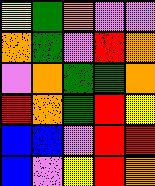[["yellow", "green", "orange", "violet", "violet"], ["orange", "green", "violet", "red", "orange"], ["violet", "orange", "green", "green", "orange"], ["red", "orange", "green", "red", "yellow"], ["blue", "blue", "violet", "red", "red"], ["blue", "violet", "yellow", "red", "orange"]]